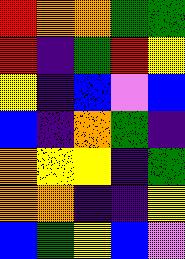[["red", "orange", "orange", "green", "green"], ["red", "indigo", "green", "red", "yellow"], ["yellow", "indigo", "blue", "violet", "blue"], ["blue", "indigo", "orange", "green", "indigo"], ["orange", "yellow", "yellow", "indigo", "green"], ["orange", "orange", "indigo", "indigo", "yellow"], ["blue", "green", "yellow", "blue", "violet"]]